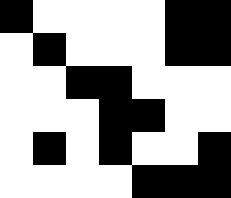[["black", "white", "white", "white", "white", "black", "black"], ["white", "black", "white", "white", "white", "black", "black"], ["white", "white", "black", "black", "white", "white", "white"], ["white", "white", "white", "black", "black", "white", "white"], ["white", "black", "white", "black", "white", "white", "black"], ["white", "white", "white", "white", "black", "black", "black"]]